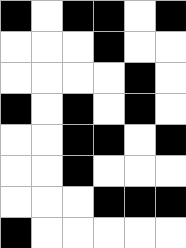[["black", "white", "black", "black", "white", "black"], ["white", "white", "white", "black", "white", "white"], ["white", "white", "white", "white", "black", "white"], ["black", "white", "black", "white", "black", "white"], ["white", "white", "black", "black", "white", "black"], ["white", "white", "black", "white", "white", "white"], ["white", "white", "white", "black", "black", "black"], ["black", "white", "white", "white", "white", "white"]]